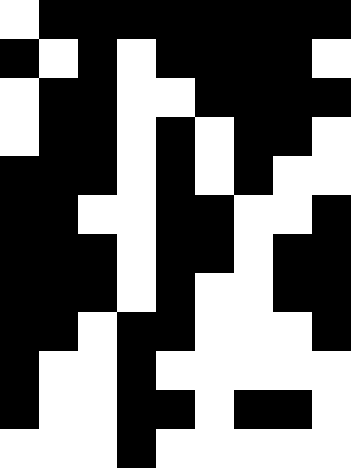[["white", "black", "black", "black", "black", "black", "black", "black", "black"], ["black", "white", "black", "white", "black", "black", "black", "black", "white"], ["white", "black", "black", "white", "white", "black", "black", "black", "black"], ["white", "black", "black", "white", "black", "white", "black", "black", "white"], ["black", "black", "black", "white", "black", "white", "black", "white", "white"], ["black", "black", "white", "white", "black", "black", "white", "white", "black"], ["black", "black", "black", "white", "black", "black", "white", "black", "black"], ["black", "black", "black", "white", "black", "white", "white", "black", "black"], ["black", "black", "white", "black", "black", "white", "white", "white", "black"], ["black", "white", "white", "black", "white", "white", "white", "white", "white"], ["black", "white", "white", "black", "black", "white", "black", "black", "white"], ["white", "white", "white", "black", "white", "white", "white", "white", "white"]]